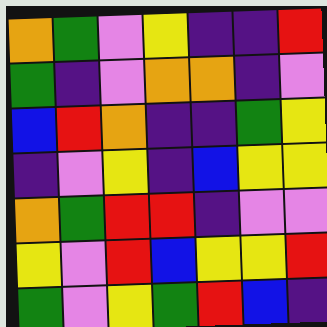[["orange", "green", "violet", "yellow", "indigo", "indigo", "red"], ["green", "indigo", "violet", "orange", "orange", "indigo", "violet"], ["blue", "red", "orange", "indigo", "indigo", "green", "yellow"], ["indigo", "violet", "yellow", "indigo", "blue", "yellow", "yellow"], ["orange", "green", "red", "red", "indigo", "violet", "violet"], ["yellow", "violet", "red", "blue", "yellow", "yellow", "red"], ["green", "violet", "yellow", "green", "red", "blue", "indigo"]]